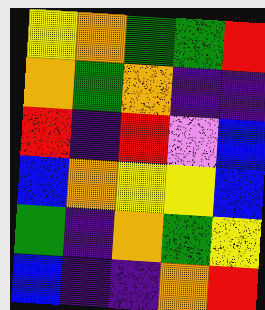[["yellow", "orange", "green", "green", "red"], ["orange", "green", "orange", "indigo", "indigo"], ["red", "indigo", "red", "violet", "blue"], ["blue", "orange", "yellow", "yellow", "blue"], ["green", "indigo", "orange", "green", "yellow"], ["blue", "indigo", "indigo", "orange", "red"]]